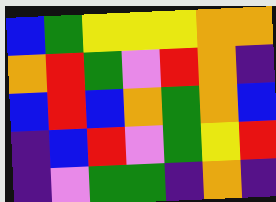[["blue", "green", "yellow", "yellow", "yellow", "orange", "orange"], ["orange", "red", "green", "violet", "red", "orange", "indigo"], ["blue", "red", "blue", "orange", "green", "orange", "blue"], ["indigo", "blue", "red", "violet", "green", "yellow", "red"], ["indigo", "violet", "green", "green", "indigo", "orange", "indigo"]]